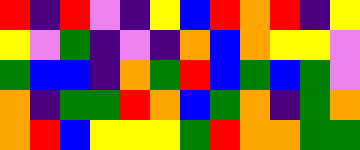[["red", "indigo", "red", "violet", "indigo", "yellow", "blue", "red", "orange", "red", "indigo", "yellow"], ["yellow", "violet", "green", "indigo", "violet", "indigo", "orange", "blue", "orange", "yellow", "yellow", "violet"], ["green", "blue", "blue", "indigo", "orange", "green", "red", "blue", "green", "blue", "green", "violet"], ["orange", "indigo", "green", "green", "red", "orange", "blue", "green", "orange", "indigo", "green", "orange"], ["orange", "red", "blue", "yellow", "yellow", "yellow", "green", "red", "orange", "orange", "green", "green"]]